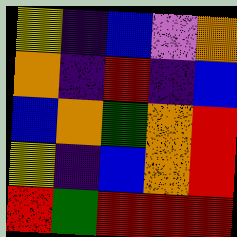[["yellow", "indigo", "blue", "violet", "orange"], ["orange", "indigo", "red", "indigo", "blue"], ["blue", "orange", "green", "orange", "red"], ["yellow", "indigo", "blue", "orange", "red"], ["red", "green", "red", "red", "red"]]